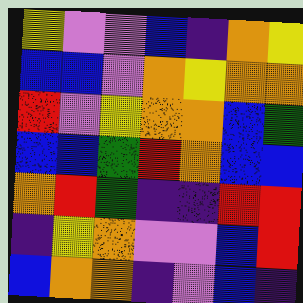[["yellow", "violet", "violet", "blue", "indigo", "orange", "yellow"], ["blue", "blue", "violet", "orange", "yellow", "orange", "orange"], ["red", "violet", "yellow", "orange", "orange", "blue", "green"], ["blue", "blue", "green", "red", "orange", "blue", "blue"], ["orange", "red", "green", "indigo", "indigo", "red", "red"], ["indigo", "yellow", "orange", "violet", "violet", "blue", "red"], ["blue", "orange", "orange", "indigo", "violet", "blue", "indigo"]]